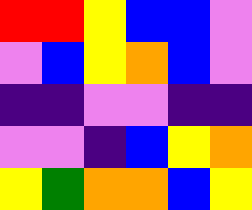[["red", "red", "yellow", "blue", "blue", "violet"], ["violet", "blue", "yellow", "orange", "blue", "violet"], ["indigo", "indigo", "violet", "violet", "indigo", "indigo"], ["violet", "violet", "indigo", "blue", "yellow", "orange"], ["yellow", "green", "orange", "orange", "blue", "yellow"]]